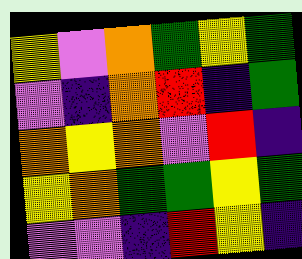[["yellow", "violet", "orange", "green", "yellow", "green"], ["violet", "indigo", "orange", "red", "indigo", "green"], ["orange", "yellow", "orange", "violet", "red", "indigo"], ["yellow", "orange", "green", "green", "yellow", "green"], ["violet", "violet", "indigo", "red", "yellow", "indigo"]]